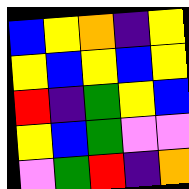[["blue", "yellow", "orange", "indigo", "yellow"], ["yellow", "blue", "yellow", "blue", "yellow"], ["red", "indigo", "green", "yellow", "blue"], ["yellow", "blue", "green", "violet", "violet"], ["violet", "green", "red", "indigo", "orange"]]